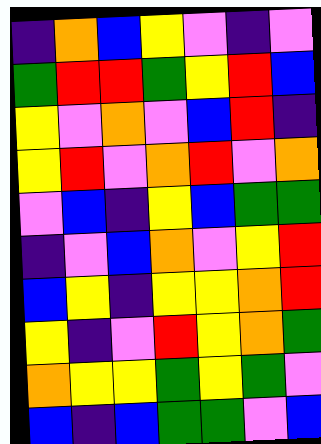[["indigo", "orange", "blue", "yellow", "violet", "indigo", "violet"], ["green", "red", "red", "green", "yellow", "red", "blue"], ["yellow", "violet", "orange", "violet", "blue", "red", "indigo"], ["yellow", "red", "violet", "orange", "red", "violet", "orange"], ["violet", "blue", "indigo", "yellow", "blue", "green", "green"], ["indigo", "violet", "blue", "orange", "violet", "yellow", "red"], ["blue", "yellow", "indigo", "yellow", "yellow", "orange", "red"], ["yellow", "indigo", "violet", "red", "yellow", "orange", "green"], ["orange", "yellow", "yellow", "green", "yellow", "green", "violet"], ["blue", "indigo", "blue", "green", "green", "violet", "blue"]]